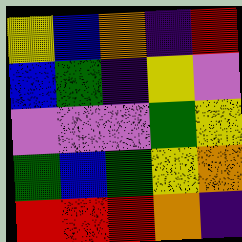[["yellow", "blue", "orange", "indigo", "red"], ["blue", "green", "indigo", "yellow", "violet"], ["violet", "violet", "violet", "green", "yellow"], ["green", "blue", "green", "yellow", "orange"], ["red", "red", "red", "orange", "indigo"]]